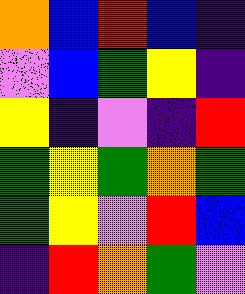[["orange", "blue", "red", "blue", "indigo"], ["violet", "blue", "green", "yellow", "indigo"], ["yellow", "indigo", "violet", "indigo", "red"], ["green", "yellow", "green", "orange", "green"], ["green", "yellow", "violet", "red", "blue"], ["indigo", "red", "orange", "green", "violet"]]